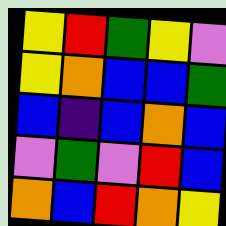[["yellow", "red", "green", "yellow", "violet"], ["yellow", "orange", "blue", "blue", "green"], ["blue", "indigo", "blue", "orange", "blue"], ["violet", "green", "violet", "red", "blue"], ["orange", "blue", "red", "orange", "yellow"]]